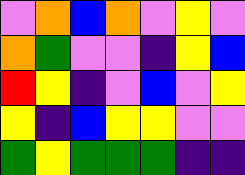[["violet", "orange", "blue", "orange", "violet", "yellow", "violet"], ["orange", "green", "violet", "violet", "indigo", "yellow", "blue"], ["red", "yellow", "indigo", "violet", "blue", "violet", "yellow"], ["yellow", "indigo", "blue", "yellow", "yellow", "violet", "violet"], ["green", "yellow", "green", "green", "green", "indigo", "indigo"]]